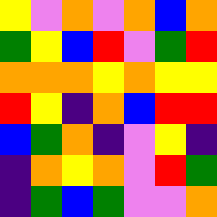[["yellow", "violet", "orange", "violet", "orange", "blue", "orange"], ["green", "yellow", "blue", "red", "violet", "green", "red"], ["orange", "orange", "orange", "yellow", "orange", "yellow", "yellow"], ["red", "yellow", "indigo", "orange", "blue", "red", "red"], ["blue", "green", "orange", "indigo", "violet", "yellow", "indigo"], ["indigo", "orange", "yellow", "orange", "violet", "red", "green"], ["indigo", "green", "blue", "green", "violet", "violet", "orange"]]